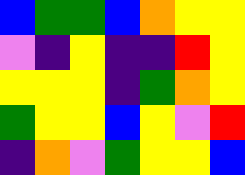[["blue", "green", "green", "blue", "orange", "yellow", "yellow"], ["violet", "indigo", "yellow", "indigo", "indigo", "red", "yellow"], ["yellow", "yellow", "yellow", "indigo", "green", "orange", "yellow"], ["green", "yellow", "yellow", "blue", "yellow", "violet", "red"], ["indigo", "orange", "violet", "green", "yellow", "yellow", "blue"]]